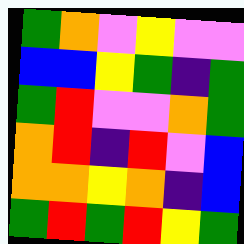[["green", "orange", "violet", "yellow", "violet", "violet"], ["blue", "blue", "yellow", "green", "indigo", "green"], ["green", "red", "violet", "violet", "orange", "green"], ["orange", "red", "indigo", "red", "violet", "blue"], ["orange", "orange", "yellow", "orange", "indigo", "blue"], ["green", "red", "green", "red", "yellow", "green"]]